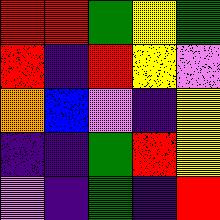[["red", "red", "green", "yellow", "green"], ["red", "indigo", "red", "yellow", "violet"], ["orange", "blue", "violet", "indigo", "yellow"], ["indigo", "indigo", "green", "red", "yellow"], ["violet", "indigo", "green", "indigo", "red"]]